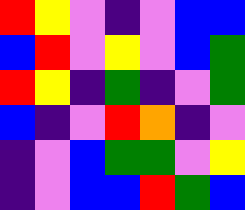[["red", "yellow", "violet", "indigo", "violet", "blue", "blue"], ["blue", "red", "violet", "yellow", "violet", "blue", "green"], ["red", "yellow", "indigo", "green", "indigo", "violet", "green"], ["blue", "indigo", "violet", "red", "orange", "indigo", "violet"], ["indigo", "violet", "blue", "green", "green", "violet", "yellow"], ["indigo", "violet", "blue", "blue", "red", "green", "blue"]]